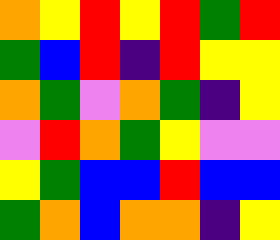[["orange", "yellow", "red", "yellow", "red", "green", "red"], ["green", "blue", "red", "indigo", "red", "yellow", "yellow"], ["orange", "green", "violet", "orange", "green", "indigo", "yellow"], ["violet", "red", "orange", "green", "yellow", "violet", "violet"], ["yellow", "green", "blue", "blue", "red", "blue", "blue"], ["green", "orange", "blue", "orange", "orange", "indigo", "yellow"]]